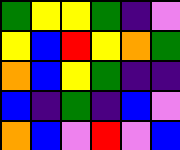[["green", "yellow", "yellow", "green", "indigo", "violet"], ["yellow", "blue", "red", "yellow", "orange", "green"], ["orange", "blue", "yellow", "green", "indigo", "indigo"], ["blue", "indigo", "green", "indigo", "blue", "violet"], ["orange", "blue", "violet", "red", "violet", "blue"]]